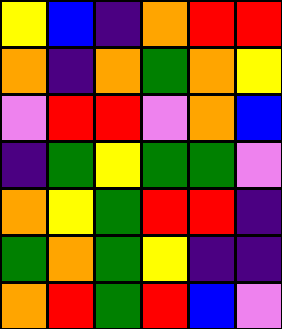[["yellow", "blue", "indigo", "orange", "red", "red"], ["orange", "indigo", "orange", "green", "orange", "yellow"], ["violet", "red", "red", "violet", "orange", "blue"], ["indigo", "green", "yellow", "green", "green", "violet"], ["orange", "yellow", "green", "red", "red", "indigo"], ["green", "orange", "green", "yellow", "indigo", "indigo"], ["orange", "red", "green", "red", "blue", "violet"]]